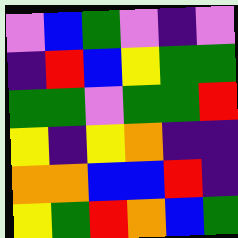[["violet", "blue", "green", "violet", "indigo", "violet"], ["indigo", "red", "blue", "yellow", "green", "green"], ["green", "green", "violet", "green", "green", "red"], ["yellow", "indigo", "yellow", "orange", "indigo", "indigo"], ["orange", "orange", "blue", "blue", "red", "indigo"], ["yellow", "green", "red", "orange", "blue", "green"]]